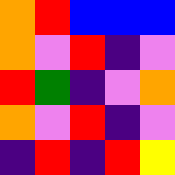[["orange", "red", "blue", "blue", "blue"], ["orange", "violet", "red", "indigo", "violet"], ["red", "green", "indigo", "violet", "orange"], ["orange", "violet", "red", "indigo", "violet"], ["indigo", "red", "indigo", "red", "yellow"]]